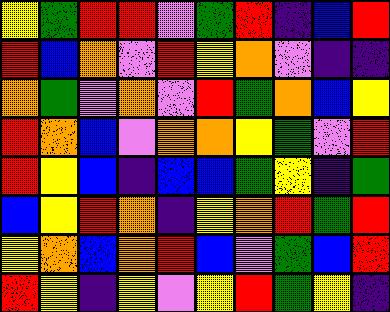[["yellow", "green", "red", "red", "violet", "green", "red", "indigo", "blue", "red"], ["red", "blue", "orange", "violet", "red", "yellow", "orange", "violet", "indigo", "indigo"], ["orange", "green", "violet", "orange", "violet", "red", "green", "orange", "blue", "yellow"], ["red", "orange", "blue", "violet", "orange", "orange", "yellow", "green", "violet", "red"], ["red", "yellow", "blue", "indigo", "blue", "blue", "green", "yellow", "indigo", "green"], ["blue", "yellow", "red", "orange", "indigo", "yellow", "orange", "red", "green", "red"], ["yellow", "orange", "blue", "orange", "red", "blue", "violet", "green", "blue", "red"], ["red", "yellow", "indigo", "yellow", "violet", "yellow", "red", "green", "yellow", "indigo"]]